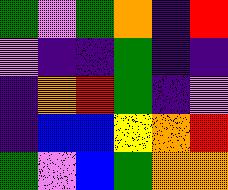[["green", "violet", "green", "orange", "indigo", "red"], ["violet", "indigo", "indigo", "green", "indigo", "indigo"], ["indigo", "orange", "red", "green", "indigo", "violet"], ["indigo", "blue", "blue", "yellow", "orange", "red"], ["green", "violet", "blue", "green", "orange", "orange"]]